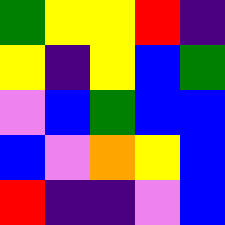[["green", "yellow", "yellow", "red", "indigo"], ["yellow", "indigo", "yellow", "blue", "green"], ["violet", "blue", "green", "blue", "blue"], ["blue", "violet", "orange", "yellow", "blue"], ["red", "indigo", "indigo", "violet", "blue"]]